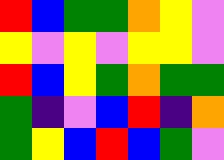[["red", "blue", "green", "green", "orange", "yellow", "violet"], ["yellow", "violet", "yellow", "violet", "yellow", "yellow", "violet"], ["red", "blue", "yellow", "green", "orange", "green", "green"], ["green", "indigo", "violet", "blue", "red", "indigo", "orange"], ["green", "yellow", "blue", "red", "blue", "green", "violet"]]